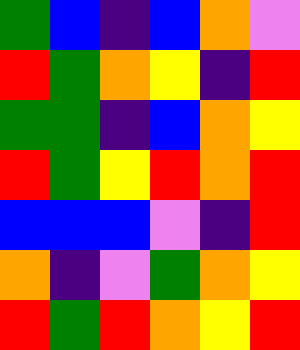[["green", "blue", "indigo", "blue", "orange", "violet"], ["red", "green", "orange", "yellow", "indigo", "red"], ["green", "green", "indigo", "blue", "orange", "yellow"], ["red", "green", "yellow", "red", "orange", "red"], ["blue", "blue", "blue", "violet", "indigo", "red"], ["orange", "indigo", "violet", "green", "orange", "yellow"], ["red", "green", "red", "orange", "yellow", "red"]]